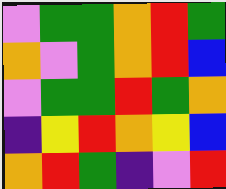[["violet", "green", "green", "orange", "red", "green"], ["orange", "violet", "green", "orange", "red", "blue"], ["violet", "green", "green", "red", "green", "orange"], ["indigo", "yellow", "red", "orange", "yellow", "blue"], ["orange", "red", "green", "indigo", "violet", "red"]]